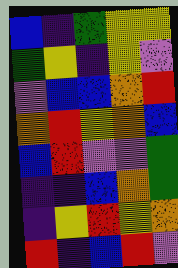[["blue", "indigo", "green", "yellow", "yellow"], ["green", "yellow", "indigo", "yellow", "violet"], ["violet", "blue", "blue", "orange", "red"], ["orange", "red", "yellow", "orange", "blue"], ["blue", "red", "violet", "violet", "green"], ["indigo", "indigo", "blue", "orange", "green"], ["indigo", "yellow", "red", "yellow", "orange"], ["red", "indigo", "blue", "red", "violet"]]